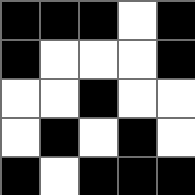[["black", "black", "black", "white", "black"], ["black", "white", "white", "white", "black"], ["white", "white", "black", "white", "white"], ["white", "black", "white", "black", "white"], ["black", "white", "black", "black", "black"]]